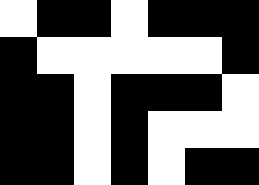[["white", "black", "black", "white", "black", "black", "black"], ["black", "white", "white", "white", "white", "white", "black"], ["black", "black", "white", "black", "black", "black", "white"], ["black", "black", "white", "black", "white", "white", "white"], ["black", "black", "white", "black", "white", "black", "black"]]